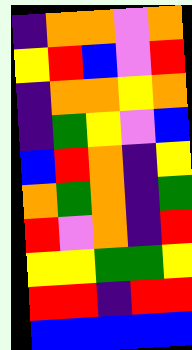[["indigo", "orange", "orange", "violet", "orange"], ["yellow", "red", "blue", "violet", "red"], ["indigo", "orange", "orange", "yellow", "orange"], ["indigo", "green", "yellow", "violet", "blue"], ["blue", "red", "orange", "indigo", "yellow"], ["orange", "green", "orange", "indigo", "green"], ["red", "violet", "orange", "indigo", "red"], ["yellow", "yellow", "green", "green", "yellow"], ["red", "red", "indigo", "red", "red"], ["blue", "blue", "blue", "blue", "blue"]]